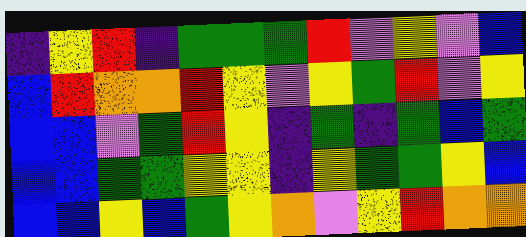[["indigo", "yellow", "red", "indigo", "green", "green", "green", "red", "violet", "yellow", "violet", "blue"], ["blue", "red", "orange", "orange", "red", "yellow", "violet", "yellow", "green", "red", "violet", "yellow"], ["blue", "blue", "violet", "green", "red", "yellow", "indigo", "green", "indigo", "green", "blue", "green"], ["blue", "blue", "green", "green", "yellow", "yellow", "indigo", "yellow", "green", "green", "yellow", "blue"], ["blue", "blue", "yellow", "blue", "green", "yellow", "orange", "violet", "yellow", "red", "orange", "orange"]]